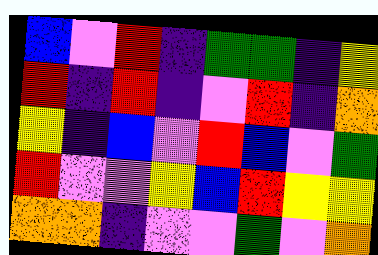[["blue", "violet", "red", "indigo", "green", "green", "indigo", "yellow"], ["red", "indigo", "red", "indigo", "violet", "red", "indigo", "orange"], ["yellow", "indigo", "blue", "violet", "red", "blue", "violet", "green"], ["red", "violet", "violet", "yellow", "blue", "red", "yellow", "yellow"], ["orange", "orange", "indigo", "violet", "violet", "green", "violet", "orange"]]